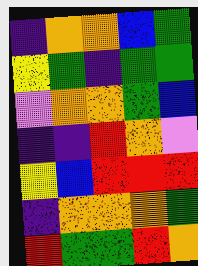[["indigo", "orange", "orange", "blue", "green"], ["yellow", "green", "indigo", "green", "green"], ["violet", "orange", "orange", "green", "blue"], ["indigo", "indigo", "red", "orange", "violet"], ["yellow", "blue", "red", "red", "red"], ["indigo", "orange", "orange", "orange", "green"], ["red", "green", "green", "red", "orange"]]